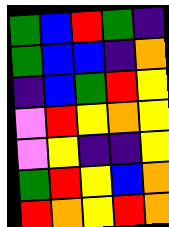[["green", "blue", "red", "green", "indigo"], ["green", "blue", "blue", "indigo", "orange"], ["indigo", "blue", "green", "red", "yellow"], ["violet", "red", "yellow", "orange", "yellow"], ["violet", "yellow", "indigo", "indigo", "yellow"], ["green", "red", "yellow", "blue", "orange"], ["red", "orange", "yellow", "red", "orange"]]